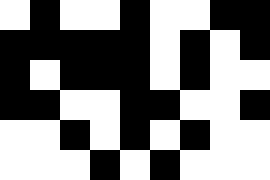[["white", "black", "white", "white", "black", "white", "white", "black", "black"], ["black", "black", "black", "black", "black", "white", "black", "white", "black"], ["black", "white", "black", "black", "black", "white", "black", "white", "white"], ["black", "black", "white", "white", "black", "black", "white", "white", "black"], ["white", "white", "black", "white", "black", "white", "black", "white", "white"], ["white", "white", "white", "black", "white", "black", "white", "white", "white"]]